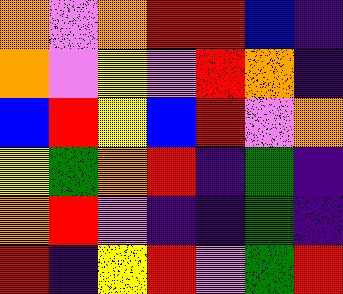[["orange", "violet", "orange", "red", "red", "blue", "indigo"], ["orange", "violet", "yellow", "violet", "red", "orange", "indigo"], ["blue", "red", "yellow", "blue", "red", "violet", "orange"], ["yellow", "green", "orange", "red", "indigo", "green", "indigo"], ["orange", "red", "violet", "indigo", "indigo", "green", "indigo"], ["red", "indigo", "yellow", "red", "violet", "green", "red"]]